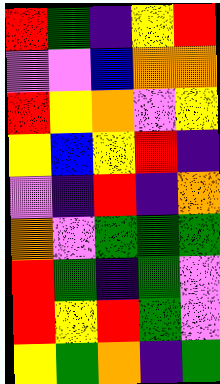[["red", "green", "indigo", "yellow", "red"], ["violet", "violet", "blue", "orange", "orange"], ["red", "yellow", "orange", "violet", "yellow"], ["yellow", "blue", "yellow", "red", "indigo"], ["violet", "indigo", "red", "indigo", "orange"], ["orange", "violet", "green", "green", "green"], ["red", "green", "indigo", "green", "violet"], ["red", "yellow", "red", "green", "violet"], ["yellow", "green", "orange", "indigo", "green"]]